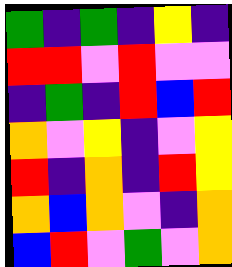[["green", "indigo", "green", "indigo", "yellow", "indigo"], ["red", "red", "violet", "red", "violet", "violet"], ["indigo", "green", "indigo", "red", "blue", "red"], ["orange", "violet", "yellow", "indigo", "violet", "yellow"], ["red", "indigo", "orange", "indigo", "red", "yellow"], ["orange", "blue", "orange", "violet", "indigo", "orange"], ["blue", "red", "violet", "green", "violet", "orange"]]